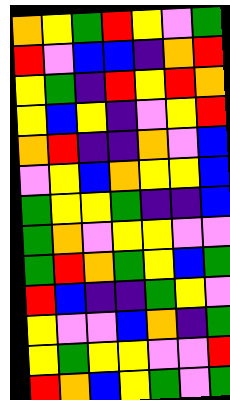[["orange", "yellow", "green", "red", "yellow", "violet", "green"], ["red", "violet", "blue", "blue", "indigo", "orange", "red"], ["yellow", "green", "indigo", "red", "yellow", "red", "orange"], ["yellow", "blue", "yellow", "indigo", "violet", "yellow", "red"], ["orange", "red", "indigo", "indigo", "orange", "violet", "blue"], ["violet", "yellow", "blue", "orange", "yellow", "yellow", "blue"], ["green", "yellow", "yellow", "green", "indigo", "indigo", "blue"], ["green", "orange", "violet", "yellow", "yellow", "violet", "violet"], ["green", "red", "orange", "green", "yellow", "blue", "green"], ["red", "blue", "indigo", "indigo", "green", "yellow", "violet"], ["yellow", "violet", "violet", "blue", "orange", "indigo", "green"], ["yellow", "green", "yellow", "yellow", "violet", "violet", "red"], ["red", "orange", "blue", "yellow", "green", "violet", "green"]]